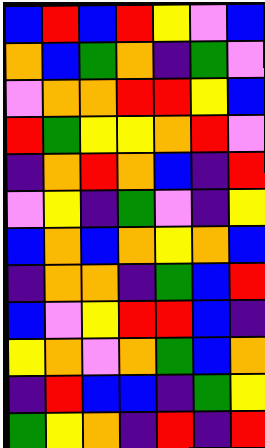[["blue", "red", "blue", "red", "yellow", "violet", "blue"], ["orange", "blue", "green", "orange", "indigo", "green", "violet"], ["violet", "orange", "orange", "red", "red", "yellow", "blue"], ["red", "green", "yellow", "yellow", "orange", "red", "violet"], ["indigo", "orange", "red", "orange", "blue", "indigo", "red"], ["violet", "yellow", "indigo", "green", "violet", "indigo", "yellow"], ["blue", "orange", "blue", "orange", "yellow", "orange", "blue"], ["indigo", "orange", "orange", "indigo", "green", "blue", "red"], ["blue", "violet", "yellow", "red", "red", "blue", "indigo"], ["yellow", "orange", "violet", "orange", "green", "blue", "orange"], ["indigo", "red", "blue", "blue", "indigo", "green", "yellow"], ["green", "yellow", "orange", "indigo", "red", "indigo", "red"]]